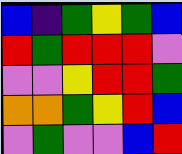[["blue", "indigo", "green", "yellow", "green", "blue"], ["red", "green", "red", "red", "red", "violet"], ["violet", "violet", "yellow", "red", "red", "green"], ["orange", "orange", "green", "yellow", "red", "blue"], ["violet", "green", "violet", "violet", "blue", "red"]]